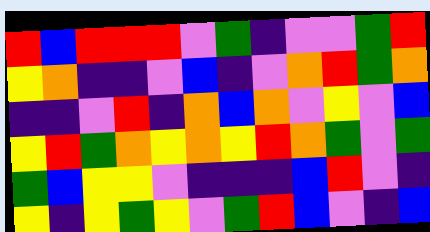[["red", "blue", "red", "red", "red", "violet", "green", "indigo", "violet", "violet", "green", "red"], ["yellow", "orange", "indigo", "indigo", "violet", "blue", "indigo", "violet", "orange", "red", "green", "orange"], ["indigo", "indigo", "violet", "red", "indigo", "orange", "blue", "orange", "violet", "yellow", "violet", "blue"], ["yellow", "red", "green", "orange", "yellow", "orange", "yellow", "red", "orange", "green", "violet", "green"], ["green", "blue", "yellow", "yellow", "violet", "indigo", "indigo", "indigo", "blue", "red", "violet", "indigo"], ["yellow", "indigo", "yellow", "green", "yellow", "violet", "green", "red", "blue", "violet", "indigo", "blue"]]